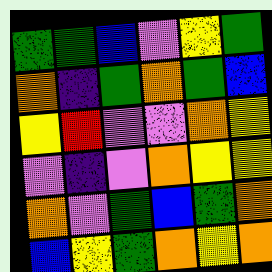[["green", "green", "blue", "violet", "yellow", "green"], ["orange", "indigo", "green", "orange", "green", "blue"], ["yellow", "red", "violet", "violet", "orange", "yellow"], ["violet", "indigo", "violet", "orange", "yellow", "yellow"], ["orange", "violet", "green", "blue", "green", "orange"], ["blue", "yellow", "green", "orange", "yellow", "orange"]]